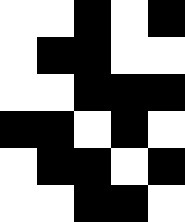[["white", "white", "black", "white", "black"], ["white", "black", "black", "white", "white"], ["white", "white", "black", "black", "black"], ["black", "black", "white", "black", "white"], ["white", "black", "black", "white", "black"], ["white", "white", "black", "black", "white"]]